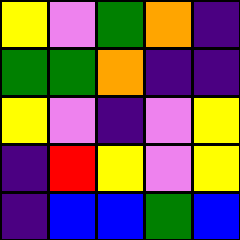[["yellow", "violet", "green", "orange", "indigo"], ["green", "green", "orange", "indigo", "indigo"], ["yellow", "violet", "indigo", "violet", "yellow"], ["indigo", "red", "yellow", "violet", "yellow"], ["indigo", "blue", "blue", "green", "blue"]]